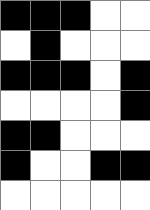[["black", "black", "black", "white", "white"], ["white", "black", "white", "white", "white"], ["black", "black", "black", "white", "black"], ["white", "white", "white", "white", "black"], ["black", "black", "white", "white", "white"], ["black", "white", "white", "black", "black"], ["white", "white", "white", "white", "white"]]